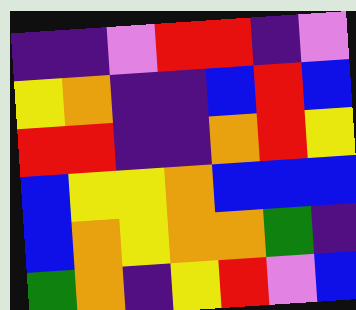[["indigo", "indigo", "violet", "red", "red", "indigo", "violet"], ["yellow", "orange", "indigo", "indigo", "blue", "red", "blue"], ["red", "red", "indigo", "indigo", "orange", "red", "yellow"], ["blue", "yellow", "yellow", "orange", "blue", "blue", "blue"], ["blue", "orange", "yellow", "orange", "orange", "green", "indigo"], ["green", "orange", "indigo", "yellow", "red", "violet", "blue"]]